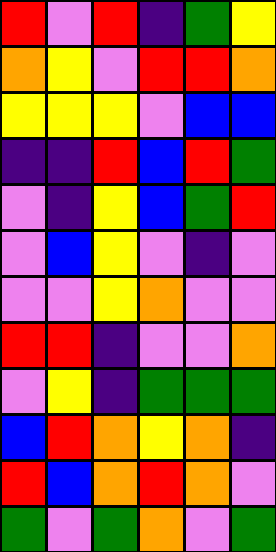[["red", "violet", "red", "indigo", "green", "yellow"], ["orange", "yellow", "violet", "red", "red", "orange"], ["yellow", "yellow", "yellow", "violet", "blue", "blue"], ["indigo", "indigo", "red", "blue", "red", "green"], ["violet", "indigo", "yellow", "blue", "green", "red"], ["violet", "blue", "yellow", "violet", "indigo", "violet"], ["violet", "violet", "yellow", "orange", "violet", "violet"], ["red", "red", "indigo", "violet", "violet", "orange"], ["violet", "yellow", "indigo", "green", "green", "green"], ["blue", "red", "orange", "yellow", "orange", "indigo"], ["red", "blue", "orange", "red", "orange", "violet"], ["green", "violet", "green", "orange", "violet", "green"]]